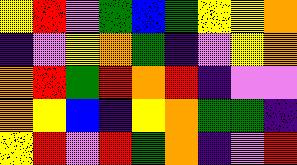[["yellow", "red", "violet", "green", "blue", "green", "yellow", "yellow", "orange"], ["indigo", "violet", "yellow", "orange", "green", "indigo", "violet", "yellow", "orange"], ["orange", "red", "green", "red", "orange", "red", "indigo", "violet", "violet"], ["orange", "yellow", "blue", "indigo", "yellow", "orange", "green", "green", "indigo"], ["yellow", "red", "violet", "red", "green", "orange", "indigo", "violet", "red"]]